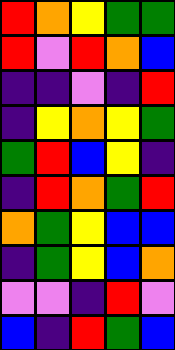[["red", "orange", "yellow", "green", "green"], ["red", "violet", "red", "orange", "blue"], ["indigo", "indigo", "violet", "indigo", "red"], ["indigo", "yellow", "orange", "yellow", "green"], ["green", "red", "blue", "yellow", "indigo"], ["indigo", "red", "orange", "green", "red"], ["orange", "green", "yellow", "blue", "blue"], ["indigo", "green", "yellow", "blue", "orange"], ["violet", "violet", "indigo", "red", "violet"], ["blue", "indigo", "red", "green", "blue"]]